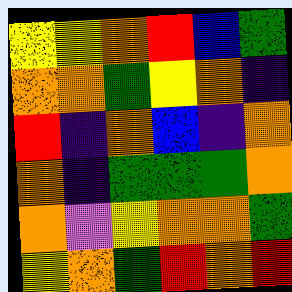[["yellow", "yellow", "orange", "red", "blue", "green"], ["orange", "orange", "green", "yellow", "orange", "indigo"], ["red", "indigo", "orange", "blue", "indigo", "orange"], ["orange", "indigo", "green", "green", "green", "orange"], ["orange", "violet", "yellow", "orange", "orange", "green"], ["yellow", "orange", "green", "red", "orange", "red"]]